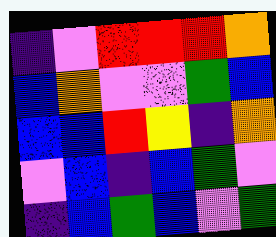[["indigo", "violet", "red", "red", "red", "orange"], ["blue", "orange", "violet", "violet", "green", "blue"], ["blue", "blue", "red", "yellow", "indigo", "orange"], ["violet", "blue", "indigo", "blue", "green", "violet"], ["indigo", "blue", "green", "blue", "violet", "green"]]